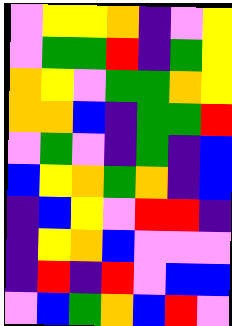[["violet", "yellow", "yellow", "orange", "indigo", "violet", "yellow"], ["violet", "green", "green", "red", "indigo", "green", "yellow"], ["orange", "yellow", "violet", "green", "green", "orange", "yellow"], ["orange", "orange", "blue", "indigo", "green", "green", "red"], ["violet", "green", "violet", "indigo", "green", "indigo", "blue"], ["blue", "yellow", "orange", "green", "orange", "indigo", "blue"], ["indigo", "blue", "yellow", "violet", "red", "red", "indigo"], ["indigo", "yellow", "orange", "blue", "violet", "violet", "violet"], ["indigo", "red", "indigo", "red", "violet", "blue", "blue"], ["violet", "blue", "green", "orange", "blue", "red", "violet"]]